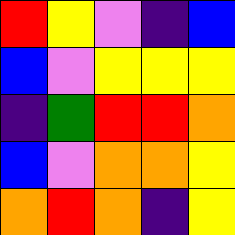[["red", "yellow", "violet", "indigo", "blue"], ["blue", "violet", "yellow", "yellow", "yellow"], ["indigo", "green", "red", "red", "orange"], ["blue", "violet", "orange", "orange", "yellow"], ["orange", "red", "orange", "indigo", "yellow"]]